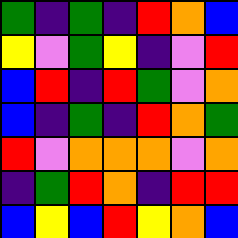[["green", "indigo", "green", "indigo", "red", "orange", "blue"], ["yellow", "violet", "green", "yellow", "indigo", "violet", "red"], ["blue", "red", "indigo", "red", "green", "violet", "orange"], ["blue", "indigo", "green", "indigo", "red", "orange", "green"], ["red", "violet", "orange", "orange", "orange", "violet", "orange"], ["indigo", "green", "red", "orange", "indigo", "red", "red"], ["blue", "yellow", "blue", "red", "yellow", "orange", "blue"]]